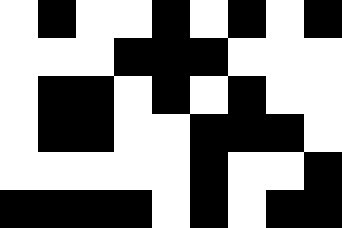[["white", "black", "white", "white", "black", "white", "black", "white", "black"], ["white", "white", "white", "black", "black", "black", "white", "white", "white"], ["white", "black", "black", "white", "black", "white", "black", "white", "white"], ["white", "black", "black", "white", "white", "black", "black", "black", "white"], ["white", "white", "white", "white", "white", "black", "white", "white", "black"], ["black", "black", "black", "black", "white", "black", "white", "black", "black"]]